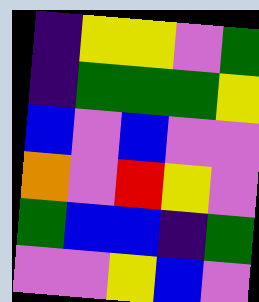[["indigo", "yellow", "yellow", "violet", "green"], ["indigo", "green", "green", "green", "yellow"], ["blue", "violet", "blue", "violet", "violet"], ["orange", "violet", "red", "yellow", "violet"], ["green", "blue", "blue", "indigo", "green"], ["violet", "violet", "yellow", "blue", "violet"]]